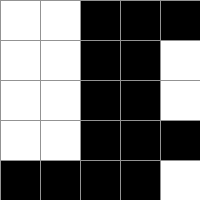[["white", "white", "black", "black", "black"], ["white", "white", "black", "black", "white"], ["white", "white", "black", "black", "white"], ["white", "white", "black", "black", "black"], ["black", "black", "black", "black", "white"]]